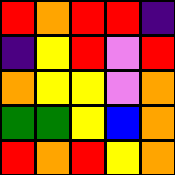[["red", "orange", "red", "red", "indigo"], ["indigo", "yellow", "red", "violet", "red"], ["orange", "yellow", "yellow", "violet", "orange"], ["green", "green", "yellow", "blue", "orange"], ["red", "orange", "red", "yellow", "orange"]]